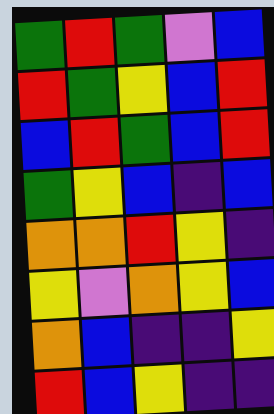[["green", "red", "green", "violet", "blue"], ["red", "green", "yellow", "blue", "red"], ["blue", "red", "green", "blue", "red"], ["green", "yellow", "blue", "indigo", "blue"], ["orange", "orange", "red", "yellow", "indigo"], ["yellow", "violet", "orange", "yellow", "blue"], ["orange", "blue", "indigo", "indigo", "yellow"], ["red", "blue", "yellow", "indigo", "indigo"]]